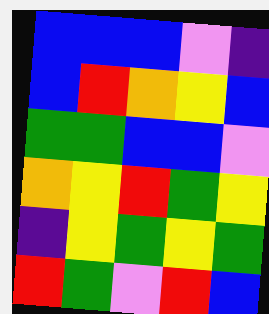[["blue", "blue", "blue", "violet", "indigo"], ["blue", "red", "orange", "yellow", "blue"], ["green", "green", "blue", "blue", "violet"], ["orange", "yellow", "red", "green", "yellow"], ["indigo", "yellow", "green", "yellow", "green"], ["red", "green", "violet", "red", "blue"]]